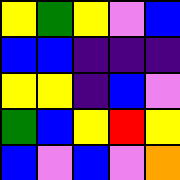[["yellow", "green", "yellow", "violet", "blue"], ["blue", "blue", "indigo", "indigo", "indigo"], ["yellow", "yellow", "indigo", "blue", "violet"], ["green", "blue", "yellow", "red", "yellow"], ["blue", "violet", "blue", "violet", "orange"]]